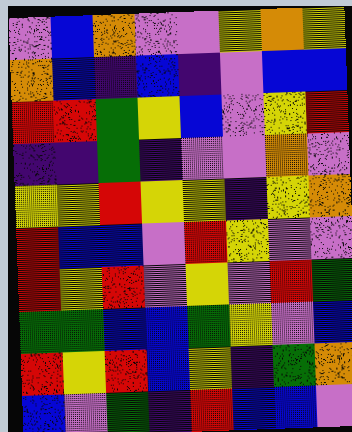[["violet", "blue", "orange", "violet", "violet", "yellow", "orange", "yellow"], ["orange", "blue", "indigo", "blue", "indigo", "violet", "blue", "blue"], ["red", "red", "green", "yellow", "blue", "violet", "yellow", "red"], ["indigo", "indigo", "green", "indigo", "violet", "violet", "orange", "violet"], ["yellow", "yellow", "red", "yellow", "yellow", "indigo", "yellow", "orange"], ["red", "blue", "blue", "violet", "red", "yellow", "violet", "violet"], ["red", "yellow", "red", "violet", "yellow", "violet", "red", "green"], ["green", "green", "blue", "blue", "green", "yellow", "violet", "blue"], ["red", "yellow", "red", "blue", "yellow", "indigo", "green", "orange"], ["blue", "violet", "green", "indigo", "red", "blue", "blue", "violet"]]